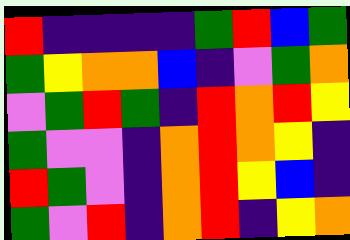[["red", "indigo", "indigo", "indigo", "indigo", "green", "red", "blue", "green"], ["green", "yellow", "orange", "orange", "blue", "indigo", "violet", "green", "orange"], ["violet", "green", "red", "green", "indigo", "red", "orange", "red", "yellow"], ["green", "violet", "violet", "indigo", "orange", "red", "orange", "yellow", "indigo"], ["red", "green", "violet", "indigo", "orange", "red", "yellow", "blue", "indigo"], ["green", "violet", "red", "indigo", "orange", "red", "indigo", "yellow", "orange"]]